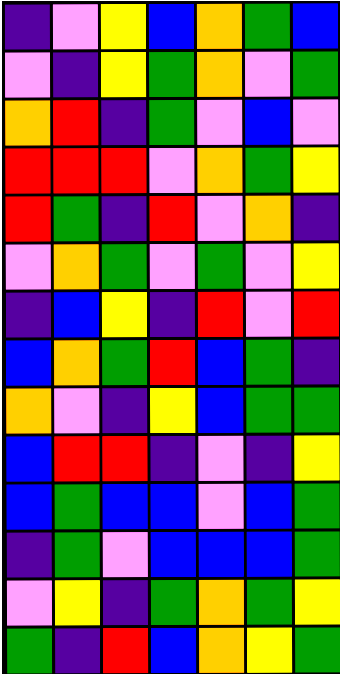[["indigo", "violet", "yellow", "blue", "orange", "green", "blue"], ["violet", "indigo", "yellow", "green", "orange", "violet", "green"], ["orange", "red", "indigo", "green", "violet", "blue", "violet"], ["red", "red", "red", "violet", "orange", "green", "yellow"], ["red", "green", "indigo", "red", "violet", "orange", "indigo"], ["violet", "orange", "green", "violet", "green", "violet", "yellow"], ["indigo", "blue", "yellow", "indigo", "red", "violet", "red"], ["blue", "orange", "green", "red", "blue", "green", "indigo"], ["orange", "violet", "indigo", "yellow", "blue", "green", "green"], ["blue", "red", "red", "indigo", "violet", "indigo", "yellow"], ["blue", "green", "blue", "blue", "violet", "blue", "green"], ["indigo", "green", "violet", "blue", "blue", "blue", "green"], ["violet", "yellow", "indigo", "green", "orange", "green", "yellow"], ["green", "indigo", "red", "blue", "orange", "yellow", "green"]]